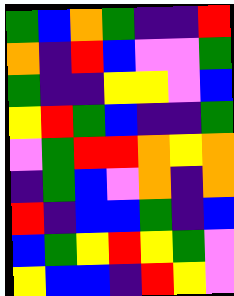[["green", "blue", "orange", "green", "indigo", "indigo", "red"], ["orange", "indigo", "red", "blue", "violet", "violet", "green"], ["green", "indigo", "indigo", "yellow", "yellow", "violet", "blue"], ["yellow", "red", "green", "blue", "indigo", "indigo", "green"], ["violet", "green", "red", "red", "orange", "yellow", "orange"], ["indigo", "green", "blue", "violet", "orange", "indigo", "orange"], ["red", "indigo", "blue", "blue", "green", "indigo", "blue"], ["blue", "green", "yellow", "red", "yellow", "green", "violet"], ["yellow", "blue", "blue", "indigo", "red", "yellow", "violet"]]